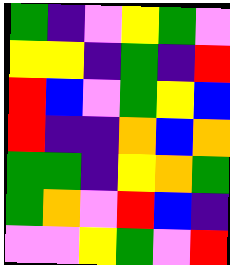[["green", "indigo", "violet", "yellow", "green", "violet"], ["yellow", "yellow", "indigo", "green", "indigo", "red"], ["red", "blue", "violet", "green", "yellow", "blue"], ["red", "indigo", "indigo", "orange", "blue", "orange"], ["green", "green", "indigo", "yellow", "orange", "green"], ["green", "orange", "violet", "red", "blue", "indigo"], ["violet", "violet", "yellow", "green", "violet", "red"]]